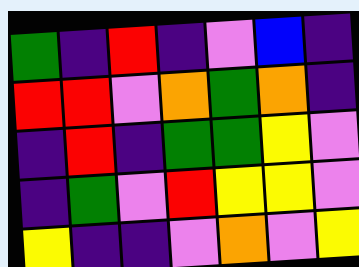[["green", "indigo", "red", "indigo", "violet", "blue", "indigo"], ["red", "red", "violet", "orange", "green", "orange", "indigo"], ["indigo", "red", "indigo", "green", "green", "yellow", "violet"], ["indigo", "green", "violet", "red", "yellow", "yellow", "violet"], ["yellow", "indigo", "indigo", "violet", "orange", "violet", "yellow"]]